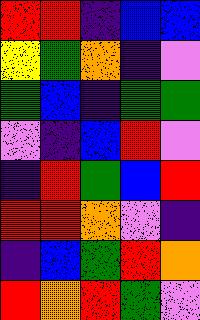[["red", "red", "indigo", "blue", "blue"], ["yellow", "green", "orange", "indigo", "violet"], ["green", "blue", "indigo", "green", "green"], ["violet", "indigo", "blue", "red", "violet"], ["indigo", "red", "green", "blue", "red"], ["red", "red", "orange", "violet", "indigo"], ["indigo", "blue", "green", "red", "orange"], ["red", "orange", "red", "green", "violet"]]